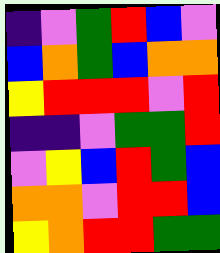[["indigo", "violet", "green", "red", "blue", "violet"], ["blue", "orange", "green", "blue", "orange", "orange"], ["yellow", "red", "red", "red", "violet", "red"], ["indigo", "indigo", "violet", "green", "green", "red"], ["violet", "yellow", "blue", "red", "green", "blue"], ["orange", "orange", "violet", "red", "red", "blue"], ["yellow", "orange", "red", "red", "green", "green"]]